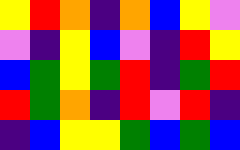[["yellow", "red", "orange", "indigo", "orange", "blue", "yellow", "violet"], ["violet", "indigo", "yellow", "blue", "violet", "indigo", "red", "yellow"], ["blue", "green", "yellow", "green", "red", "indigo", "green", "red"], ["red", "green", "orange", "indigo", "red", "violet", "red", "indigo"], ["indigo", "blue", "yellow", "yellow", "green", "blue", "green", "blue"]]